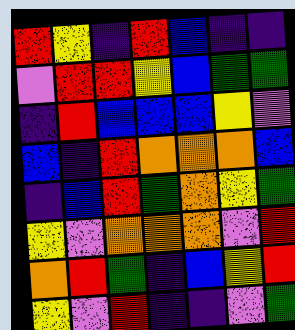[["red", "yellow", "indigo", "red", "blue", "indigo", "indigo"], ["violet", "red", "red", "yellow", "blue", "green", "green"], ["indigo", "red", "blue", "blue", "blue", "yellow", "violet"], ["blue", "indigo", "red", "orange", "orange", "orange", "blue"], ["indigo", "blue", "red", "green", "orange", "yellow", "green"], ["yellow", "violet", "orange", "orange", "orange", "violet", "red"], ["orange", "red", "green", "indigo", "blue", "yellow", "red"], ["yellow", "violet", "red", "indigo", "indigo", "violet", "green"]]